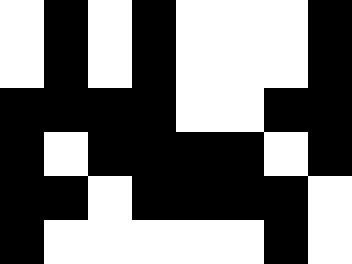[["white", "black", "white", "black", "white", "white", "white", "black"], ["white", "black", "white", "black", "white", "white", "white", "black"], ["black", "black", "black", "black", "white", "white", "black", "black"], ["black", "white", "black", "black", "black", "black", "white", "black"], ["black", "black", "white", "black", "black", "black", "black", "white"], ["black", "white", "white", "white", "white", "white", "black", "white"]]